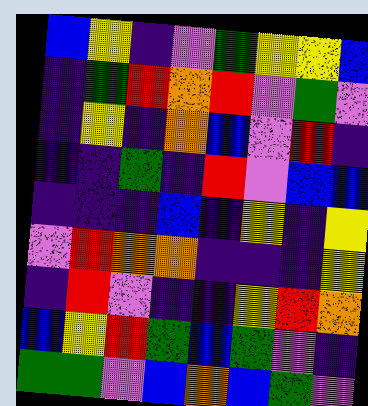[["blue", "yellow", "indigo", "violet", "green", "yellow", "yellow", "blue"], ["indigo", "green", "red", "orange", "red", "violet", "green", "violet"], ["indigo", "yellow", "indigo", "orange", "blue", "violet", "red", "indigo"], ["indigo", "indigo", "green", "indigo", "red", "violet", "blue", "blue"], ["indigo", "indigo", "indigo", "blue", "indigo", "yellow", "indigo", "yellow"], ["violet", "red", "orange", "orange", "indigo", "indigo", "indigo", "yellow"], ["indigo", "red", "violet", "indigo", "indigo", "yellow", "red", "orange"], ["blue", "yellow", "red", "green", "blue", "green", "violet", "indigo"], ["green", "green", "violet", "blue", "orange", "blue", "green", "violet"]]